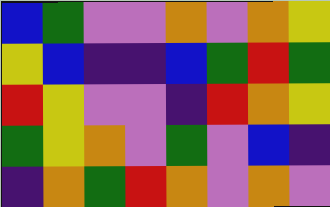[["blue", "green", "violet", "violet", "orange", "violet", "orange", "yellow"], ["yellow", "blue", "indigo", "indigo", "blue", "green", "red", "green"], ["red", "yellow", "violet", "violet", "indigo", "red", "orange", "yellow"], ["green", "yellow", "orange", "violet", "green", "violet", "blue", "indigo"], ["indigo", "orange", "green", "red", "orange", "violet", "orange", "violet"]]